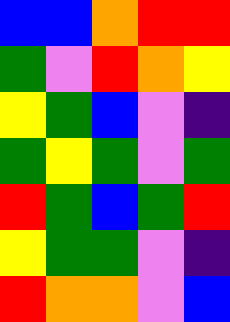[["blue", "blue", "orange", "red", "red"], ["green", "violet", "red", "orange", "yellow"], ["yellow", "green", "blue", "violet", "indigo"], ["green", "yellow", "green", "violet", "green"], ["red", "green", "blue", "green", "red"], ["yellow", "green", "green", "violet", "indigo"], ["red", "orange", "orange", "violet", "blue"]]